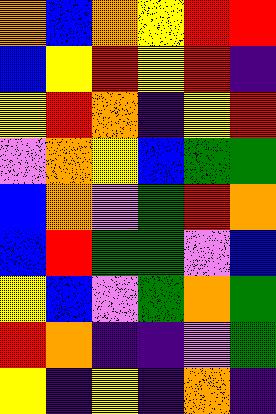[["orange", "blue", "orange", "yellow", "red", "red"], ["blue", "yellow", "red", "yellow", "red", "indigo"], ["yellow", "red", "orange", "indigo", "yellow", "red"], ["violet", "orange", "yellow", "blue", "green", "green"], ["blue", "orange", "violet", "green", "red", "orange"], ["blue", "red", "green", "green", "violet", "blue"], ["yellow", "blue", "violet", "green", "orange", "green"], ["red", "orange", "indigo", "indigo", "violet", "green"], ["yellow", "indigo", "yellow", "indigo", "orange", "indigo"]]